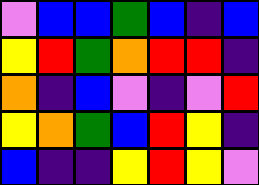[["violet", "blue", "blue", "green", "blue", "indigo", "blue"], ["yellow", "red", "green", "orange", "red", "red", "indigo"], ["orange", "indigo", "blue", "violet", "indigo", "violet", "red"], ["yellow", "orange", "green", "blue", "red", "yellow", "indigo"], ["blue", "indigo", "indigo", "yellow", "red", "yellow", "violet"]]